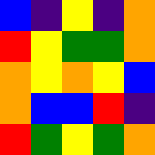[["blue", "indigo", "yellow", "indigo", "orange"], ["red", "yellow", "green", "green", "orange"], ["orange", "yellow", "orange", "yellow", "blue"], ["orange", "blue", "blue", "red", "indigo"], ["red", "green", "yellow", "green", "orange"]]